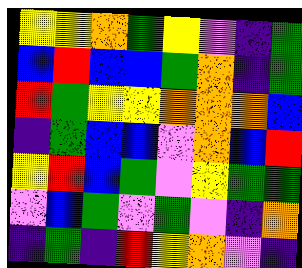[["yellow", "yellow", "orange", "green", "yellow", "violet", "indigo", "green"], ["blue", "red", "blue", "blue", "green", "orange", "indigo", "green"], ["red", "green", "yellow", "yellow", "orange", "orange", "orange", "blue"], ["indigo", "green", "blue", "blue", "violet", "orange", "blue", "red"], ["yellow", "red", "blue", "green", "violet", "yellow", "green", "green"], ["violet", "blue", "green", "violet", "green", "violet", "indigo", "orange"], ["indigo", "green", "indigo", "red", "yellow", "orange", "violet", "indigo"]]